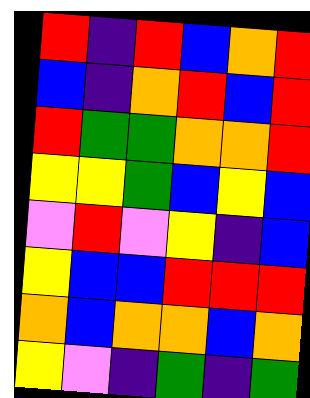[["red", "indigo", "red", "blue", "orange", "red"], ["blue", "indigo", "orange", "red", "blue", "red"], ["red", "green", "green", "orange", "orange", "red"], ["yellow", "yellow", "green", "blue", "yellow", "blue"], ["violet", "red", "violet", "yellow", "indigo", "blue"], ["yellow", "blue", "blue", "red", "red", "red"], ["orange", "blue", "orange", "orange", "blue", "orange"], ["yellow", "violet", "indigo", "green", "indigo", "green"]]